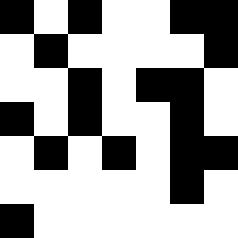[["black", "white", "black", "white", "white", "black", "black"], ["white", "black", "white", "white", "white", "white", "black"], ["white", "white", "black", "white", "black", "black", "white"], ["black", "white", "black", "white", "white", "black", "white"], ["white", "black", "white", "black", "white", "black", "black"], ["white", "white", "white", "white", "white", "black", "white"], ["black", "white", "white", "white", "white", "white", "white"]]